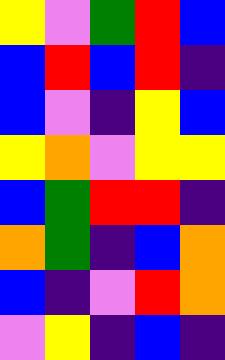[["yellow", "violet", "green", "red", "blue"], ["blue", "red", "blue", "red", "indigo"], ["blue", "violet", "indigo", "yellow", "blue"], ["yellow", "orange", "violet", "yellow", "yellow"], ["blue", "green", "red", "red", "indigo"], ["orange", "green", "indigo", "blue", "orange"], ["blue", "indigo", "violet", "red", "orange"], ["violet", "yellow", "indigo", "blue", "indigo"]]